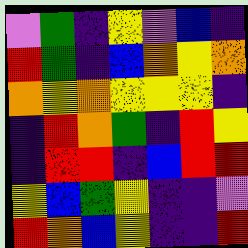[["violet", "green", "indigo", "yellow", "violet", "blue", "indigo"], ["red", "green", "indigo", "blue", "orange", "yellow", "orange"], ["orange", "yellow", "orange", "yellow", "yellow", "yellow", "indigo"], ["indigo", "red", "orange", "green", "indigo", "red", "yellow"], ["indigo", "red", "red", "indigo", "blue", "red", "red"], ["yellow", "blue", "green", "yellow", "indigo", "indigo", "violet"], ["red", "orange", "blue", "yellow", "indigo", "indigo", "red"]]